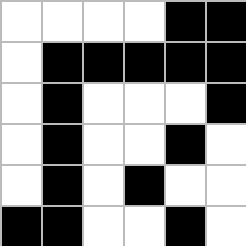[["white", "white", "white", "white", "black", "black"], ["white", "black", "black", "black", "black", "black"], ["white", "black", "white", "white", "white", "black"], ["white", "black", "white", "white", "black", "white"], ["white", "black", "white", "black", "white", "white"], ["black", "black", "white", "white", "black", "white"]]